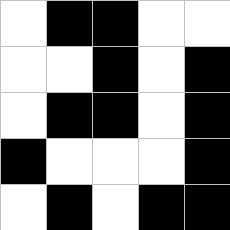[["white", "black", "black", "white", "white"], ["white", "white", "black", "white", "black"], ["white", "black", "black", "white", "black"], ["black", "white", "white", "white", "black"], ["white", "black", "white", "black", "black"]]